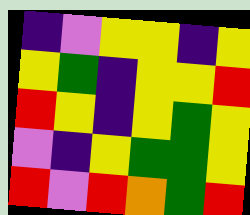[["indigo", "violet", "yellow", "yellow", "indigo", "yellow"], ["yellow", "green", "indigo", "yellow", "yellow", "red"], ["red", "yellow", "indigo", "yellow", "green", "yellow"], ["violet", "indigo", "yellow", "green", "green", "yellow"], ["red", "violet", "red", "orange", "green", "red"]]